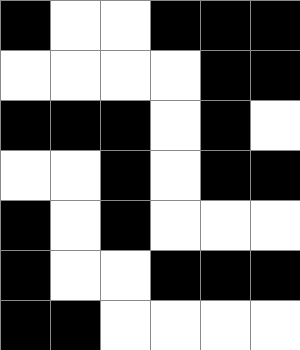[["black", "white", "white", "black", "black", "black"], ["white", "white", "white", "white", "black", "black"], ["black", "black", "black", "white", "black", "white"], ["white", "white", "black", "white", "black", "black"], ["black", "white", "black", "white", "white", "white"], ["black", "white", "white", "black", "black", "black"], ["black", "black", "white", "white", "white", "white"]]